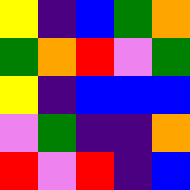[["yellow", "indigo", "blue", "green", "orange"], ["green", "orange", "red", "violet", "green"], ["yellow", "indigo", "blue", "blue", "blue"], ["violet", "green", "indigo", "indigo", "orange"], ["red", "violet", "red", "indigo", "blue"]]